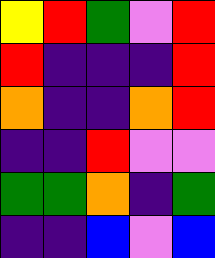[["yellow", "red", "green", "violet", "red"], ["red", "indigo", "indigo", "indigo", "red"], ["orange", "indigo", "indigo", "orange", "red"], ["indigo", "indigo", "red", "violet", "violet"], ["green", "green", "orange", "indigo", "green"], ["indigo", "indigo", "blue", "violet", "blue"]]